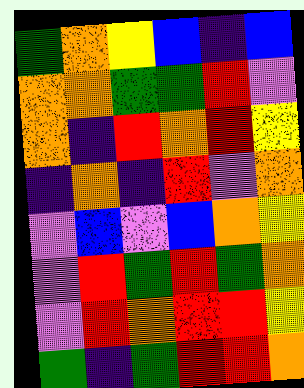[["green", "orange", "yellow", "blue", "indigo", "blue"], ["orange", "orange", "green", "green", "red", "violet"], ["orange", "indigo", "red", "orange", "red", "yellow"], ["indigo", "orange", "indigo", "red", "violet", "orange"], ["violet", "blue", "violet", "blue", "orange", "yellow"], ["violet", "red", "green", "red", "green", "orange"], ["violet", "red", "orange", "red", "red", "yellow"], ["green", "indigo", "green", "red", "red", "orange"]]